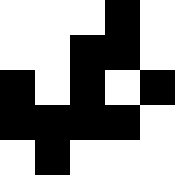[["white", "white", "white", "black", "white"], ["white", "white", "black", "black", "white"], ["black", "white", "black", "white", "black"], ["black", "black", "black", "black", "white"], ["white", "black", "white", "white", "white"]]